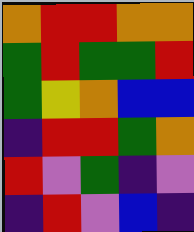[["orange", "red", "red", "orange", "orange"], ["green", "red", "green", "green", "red"], ["green", "yellow", "orange", "blue", "blue"], ["indigo", "red", "red", "green", "orange"], ["red", "violet", "green", "indigo", "violet"], ["indigo", "red", "violet", "blue", "indigo"]]